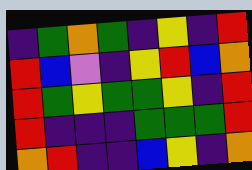[["indigo", "green", "orange", "green", "indigo", "yellow", "indigo", "red"], ["red", "blue", "violet", "indigo", "yellow", "red", "blue", "orange"], ["red", "green", "yellow", "green", "green", "yellow", "indigo", "red"], ["red", "indigo", "indigo", "indigo", "green", "green", "green", "red"], ["orange", "red", "indigo", "indigo", "blue", "yellow", "indigo", "orange"]]